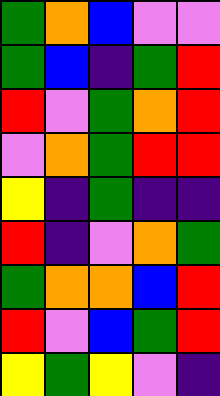[["green", "orange", "blue", "violet", "violet"], ["green", "blue", "indigo", "green", "red"], ["red", "violet", "green", "orange", "red"], ["violet", "orange", "green", "red", "red"], ["yellow", "indigo", "green", "indigo", "indigo"], ["red", "indigo", "violet", "orange", "green"], ["green", "orange", "orange", "blue", "red"], ["red", "violet", "blue", "green", "red"], ["yellow", "green", "yellow", "violet", "indigo"]]